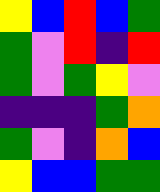[["yellow", "blue", "red", "blue", "green"], ["green", "violet", "red", "indigo", "red"], ["green", "violet", "green", "yellow", "violet"], ["indigo", "indigo", "indigo", "green", "orange"], ["green", "violet", "indigo", "orange", "blue"], ["yellow", "blue", "blue", "green", "green"]]